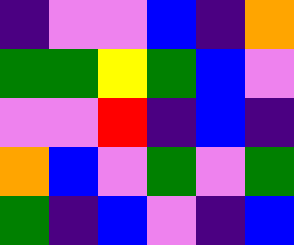[["indigo", "violet", "violet", "blue", "indigo", "orange"], ["green", "green", "yellow", "green", "blue", "violet"], ["violet", "violet", "red", "indigo", "blue", "indigo"], ["orange", "blue", "violet", "green", "violet", "green"], ["green", "indigo", "blue", "violet", "indigo", "blue"]]